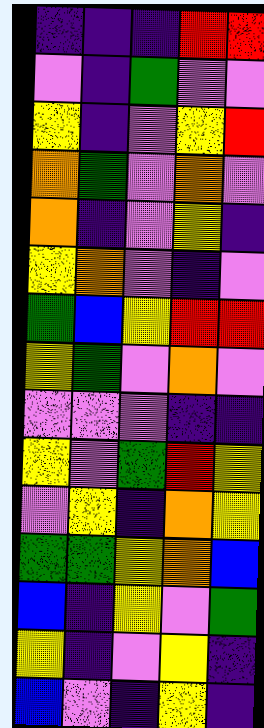[["indigo", "indigo", "indigo", "red", "red"], ["violet", "indigo", "green", "violet", "violet"], ["yellow", "indigo", "violet", "yellow", "red"], ["orange", "green", "violet", "orange", "violet"], ["orange", "indigo", "violet", "yellow", "indigo"], ["yellow", "orange", "violet", "indigo", "violet"], ["green", "blue", "yellow", "red", "red"], ["yellow", "green", "violet", "orange", "violet"], ["violet", "violet", "violet", "indigo", "indigo"], ["yellow", "violet", "green", "red", "yellow"], ["violet", "yellow", "indigo", "orange", "yellow"], ["green", "green", "yellow", "orange", "blue"], ["blue", "indigo", "yellow", "violet", "green"], ["yellow", "indigo", "violet", "yellow", "indigo"], ["blue", "violet", "indigo", "yellow", "indigo"]]